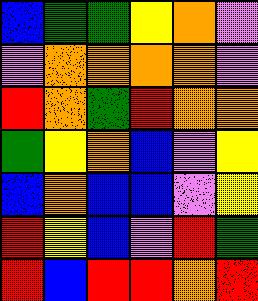[["blue", "green", "green", "yellow", "orange", "violet"], ["violet", "orange", "orange", "orange", "orange", "violet"], ["red", "orange", "green", "red", "orange", "orange"], ["green", "yellow", "orange", "blue", "violet", "yellow"], ["blue", "orange", "blue", "blue", "violet", "yellow"], ["red", "yellow", "blue", "violet", "red", "green"], ["red", "blue", "red", "red", "orange", "red"]]